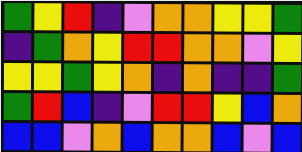[["green", "yellow", "red", "indigo", "violet", "orange", "orange", "yellow", "yellow", "green"], ["indigo", "green", "orange", "yellow", "red", "red", "orange", "orange", "violet", "yellow"], ["yellow", "yellow", "green", "yellow", "orange", "indigo", "orange", "indigo", "indigo", "green"], ["green", "red", "blue", "indigo", "violet", "red", "red", "yellow", "blue", "orange"], ["blue", "blue", "violet", "orange", "blue", "orange", "orange", "blue", "violet", "blue"]]